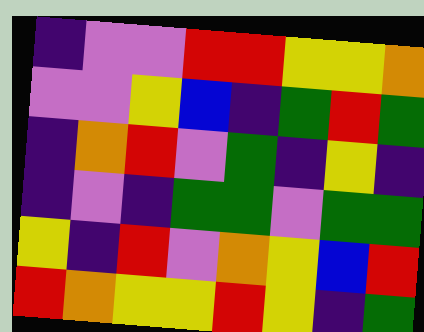[["indigo", "violet", "violet", "red", "red", "yellow", "yellow", "orange"], ["violet", "violet", "yellow", "blue", "indigo", "green", "red", "green"], ["indigo", "orange", "red", "violet", "green", "indigo", "yellow", "indigo"], ["indigo", "violet", "indigo", "green", "green", "violet", "green", "green"], ["yellow", "indigo", "red", "violet", "orange", "yellow", "blue", "red"], ["red", "orange", "yellow", "yellow", "red", "yellow", "indigo", "green"]]